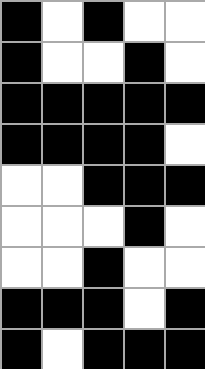[["black", "white", "black", "white", "white"], ["black", "white", "white", "black", "white"], ["black", "black", "black", "black", "black"], ["black", "black", "black", "black", "white"], ["white", "white", "black", "black", "black"], ["white", "white", "white", "black", "white"], ["white", "white", "black", "white", "white"], ["black", "black", "black", "white", "black"], ["black", "white", "black", "black", "black"]]